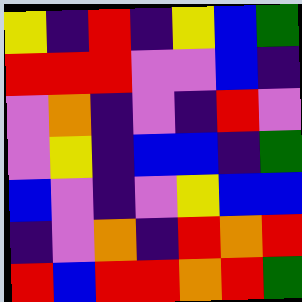[["yellow", "indigo", "red", "indigo", "yellow", "blue", "green"], ["red", "red", "red", "violet", "violet", "blue", "indigo"], ["violet", "orange", "indigo", "violet", "indigo", "red", "violet"], ["violet", "yellow", "indigo", "blue", "blue", "indigo", "green"], ["blue", "violet", "indigo", "violet", "yellow", "blue", "blue"], ["indigo", "violet", "orange", "indigo", "red", "orange", "red"], ["red", "blue", "red", "red", "orange", "red", "green"]]